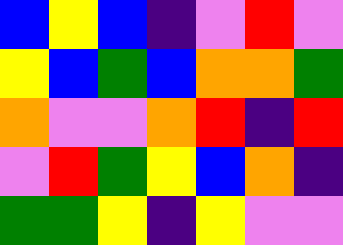[["blue", "yellow", "blue", "indigo", "violet", "red", "violet"], ["yellow", "blue", "green", "blue", "orange", "orange", "green"], ["orange", "violet", "violet", "orange", "red", "indigo", "red"], ["violet", "red", "green", "yellow", "blue", "orange", "indigo"], ["green", "green", "yellow", "indigo", "yellow", "violet", "violet"]]